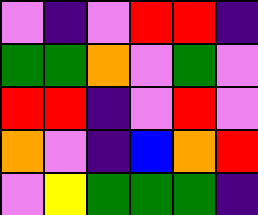[["violet", "indigo", "violet", "red", "red", "indigo"], ["green", "green", "orange", "violet", "green", "violet"], ["red", "red", "indigo", "violet", "red", "violet"], ["orange", "violet", "indigo", "blue", "orange", "red"], ["violet", "yellow", "green", "green", "green", "indigo"]]